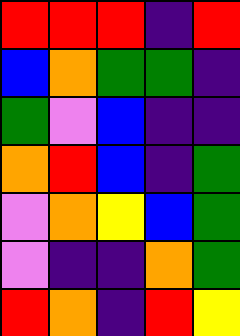[["red", "red", "red", "indigo", "red"], ["blue", "orange", "green", "green", "indigo"], ["green", "violet", "blue", "indigo", "indigo"], ["orange", "red", "blue", "indigo", "green"], ["violet", "orange", "yellow", "blue", "green"], ["violet", "indigo", "indigo", "orange", "green"], ["red", "orange", "indigo", "red", "yellow"]]